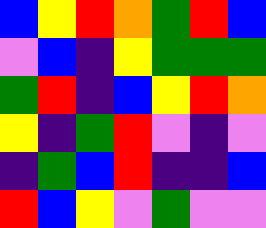[["blue", "yellow", "red", "orange", "green", "red", "blue"], ["violet", "blue", "indigo", "yellow", "green", "green", "green"], ["green", "red", "indigo", "blue", "yellow", "red", "orange"], ["yellow", "indigo", "green", "red", "violet", "indigo", "violet"], ["indigo", "green", "blue", "red", "indigo", "indigo", "blue"], ["red", "blue", "yellow", "violet", "green", "violet", "violet"]]